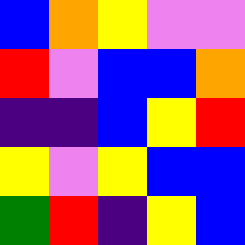[["blue", "orange", "yellow", "violet", "violet"], ["red", "violet", "blue", "blue", "orange"], ["indigo", "indigo", "blue", "yellow", "red"], ["yellow", "violet", "yellow", "blue", "blue"], ["green", "red", "indigo", "yellow", "blue"]]